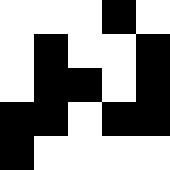[["white", "white", "white", "black", "white"], ["white", "black", "white", "white", "black"], ["white", "black", "black", "white", "black"], ["black", "black", "white", "black", "black"], ["black", "white", "white", "white", "white"]]